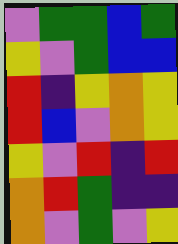[["violet", "green", "green", "blue", "green"], ["yellow", "violet", "green", "blue", "blue"], ["red", "indigo", "yellow", "orange", "yellow"], ["red", "blue", "violet", "orange", "yellow"], ["yellow", "violet", "red", "indigo", "red"], ["orange", "red", "green", "indigo", "indigo"], ["orange", "violet", "green", "violet", "yellow"]]